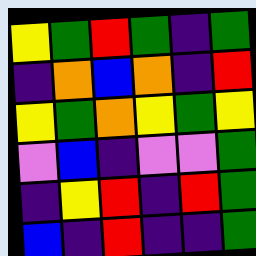[["yellow", "green", "red", "green", "indigo", "green"], ["indigo", "orange", "blue", "orange", "indigo", "red"], ["yellow", "green", "orange", "yellow", "green", "yellow"], ["violet", "blue", "indigo", "violet", "violet", "green"], ["indigo", "yellow", "red", "indigo", "red", "green"], ["blue", "indigo", "red", "indigo", "indigo", "green"]]